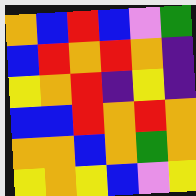[["orange", "blue", "red", "blue", "violet", "green"], ["blue", "red", "orange", "red", "orange", "indigo"], ["yellow", "orange", "red", "indigo", "yellow", "indigo"], ["blue", "blue", "red", "orange", "red", "orange"], ["orange", "orange", "blue", "orange", "green", "orange"], ["yellow", "orange", "yellow", "blue", "violet", "yellow"]]